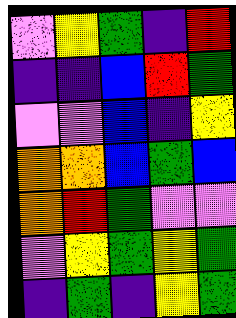[["violet", "yellow", "green", "indigo", "red"], ["indigo", "indigo", "blue", "red", "green"], ["violet", "violet", "blue", "indigo", "yellow"], ["orange", "orange", "blue", "green", "blue"], ["orange", "red", "green", "violet", "violet"], ["violet", "yellow", "green", "yellow", "green"], ["indigo", "green", "indigo", "yellow", "green"]]